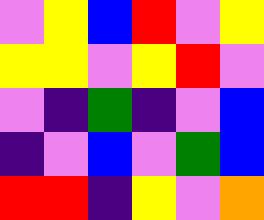[["violet", "yellow", "blue", "red", "violet", "yellow"], ["yellow", "yellow", "violet", "yellow", "red", "violet"], ["violet", "indigo", "green", "indigo", "violet", "blue"], ["indigo", "violet", "blue", "violet", "green", "blue"], ["red", "red", "indigo", "yellow", "violet", "orange"]]